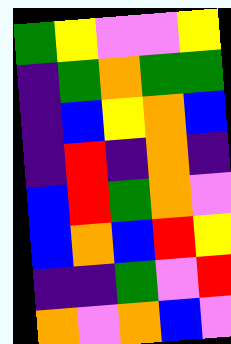[["green", "yellow", "violet", "violet", "yellow"], ["indigo", "green", "orange", "green", "green"], ["indigo", "blue", "yellow", "orange", "blue"], ["indigo", "red", "indigo", "orange", "indigo"], ["blue", "red", "green", "orange", "violet"], ["blue", "orange", "blue", "red", "yellow"], ["indigo", "indigo", "green", "violet", "red"], ["orange", "violet", "orange", "blue", "violet"]]